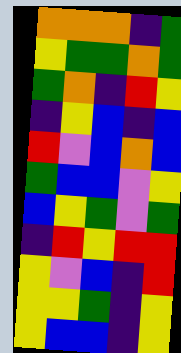[["orange", "orange", "orange", "indigo", "green"], ["yellow", "green", "green", "orange", "green"], ["green", "orange", "indigo", "red", "yellow"], ["indigo", "yellow", "blue", "indigo", "blue"], ["red", "violet", "blue", "orange", "blue"], ["green", "blue", "blue", "violet", "yellow"], ["blue", "yellow", "green", "violet", "green"], ["indigo", "red", "yellow", "red", "red"], ["yellow", "violet", "blue", "indigo", "red"], ["yellow", "yellow", "green", "indigo", "yellow"], ["yellow", "blue", "blue", "indigo", "yellow"]]